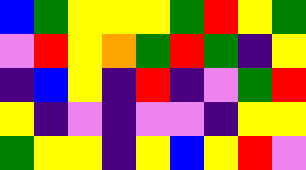[["blue", "green", "yellow", "yellow", "yellow", "green", "red", "yellow", "green"], ["violet", "red", "yellow", "orange", "green", "red", "green", "indigo", "yellow"], ["indigo", "blue", "yellow", "indigo", "red", "indigo", "violet", "green", "red"], ["yellow", "indigo", "violet", "indigo", "violet", "violet", "indigo", "yellow", "yellow"], ["green", "yellow", "yellow", "indigo", "yellow", "blue", "yellow", "red", "violet"]]